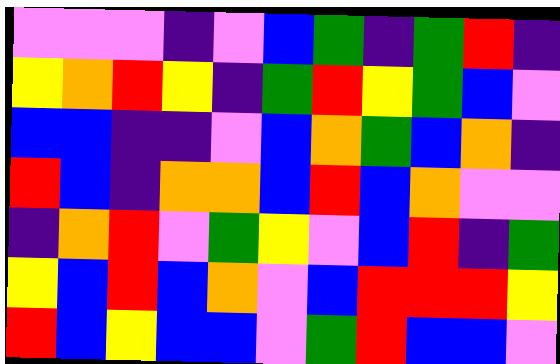[["violet", "violet", "violet", "indigo", "violet", "blue", "green", "indigo", "green", "red", "indigo"], ["yellow", "orange", "red", "yellow", "indigo", "green", "red", "yellow", "green", "blue", "violet"], ["blue", "blue", "indigo", "indigo", "violet", "blue", "orange", "green", "blue", "orange", "indigo"], ["red", "blue", "indigo", "orange", "orange", "blue", "red", "blue", "orange", "violet", "violet"], ["indigo", "orange", "red", "violet", "green", "yellow", "violet", "blue", "red", "indigo", "green"], ["yellow", "blue", "red", "blue", "orange", "violet", "blue", "red", "red", "red", "yellow"], ["red", "blue", "yellow", "blue", "blue", "violet", "green", "red", "blue", "blue", "violet"]]